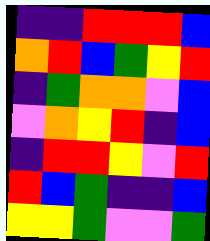[["indigo", "indigo", "red", "red", "red", "blue"], ["orange", "red", "blue", "green", "yellow", "red"], ["indigo", "green", "orange", "orange", "violet", "blue"], ["violet", "orange", "yellow", "red", "indigo", "blue"], ["indigo", "red", "red", "yellow", "violet", "red"], ["red", "blue", "green", "indigo", "indigo", "blue"], ["yellow", "yellow", "green", "violet", "violet", "green"]]